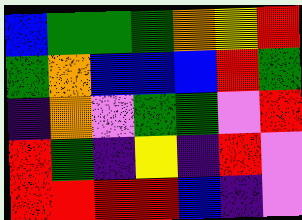[["blue", "green", "green", "green", "orange", "yellow", "red"], ["green", "orange", "blue", "blue", "blue", "red", "green"], ["indigo", "orange", "violet", "green", "green", "violet", "red"], ["red", "green", "indigo", "yellow", "indigo", "red", "violet"], ["red", "red", "red", "red", "blue", "indigo", "violet"]]